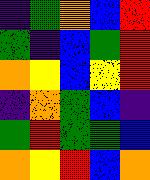[["indigo", "green", "orange", "blue", "red"], ["green", "indigo", "blue", "green", "red"], ["orange", "yellow", "blue", "yellow", "red"], ["indigo", "orange", "green", "blue", "indigo"], ["green", "red", "green", "green", "blue"], ["orange", "yellow", "red", "blue", "orange"]]